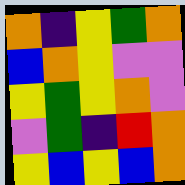[["orange", "indigo", "yellow", "green", "orange"], ["blue", "orange", "yellow", "violet", "violet"], ["yellow", "green", "yellow", "orange", "violet"], ["violet", "green", "indigo", "red", "orange"], ["yellow", "blue", "yellow", "blue", "orange"]]